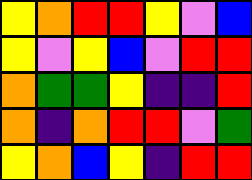[["yellow", "orange", "red", "red", "yellow", "violet", "blue"], ["yellow", "violet", "yellow", "blue", "violet", "red", "red"], ["orange", "green", "green", "yellow", "indigo", "indigo", "red"], ["orange", "indigo", "orange", "red", "red", "violet", "green"], ["yellow", "orange", "blue", "yellow", "indigo", "red", "red"]]